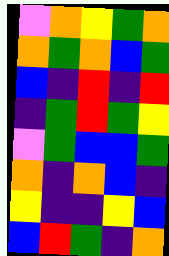[["violet", "orange", "yellow", "green", "orange"], ["orange", "green", "orange", "blue", "green"], ["blue", "indigo", "red", "indigo", "red"], ["indigo", "green", "red", "green", "yellow"], ["violet", "green", "blue", "blue", "green"], ["orange", "indigo", "orange", "blue", "indigo"], ["yellow", "indigo", "indigo", "yellow", "blue"], ["blue", "red", "green", "indigo", "orange"]]